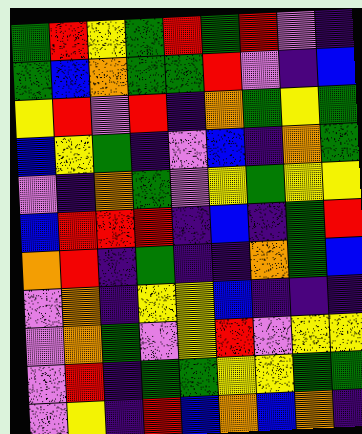[["green", "red", "yellow", "green", "red", "green", "red", "violet", "indigo"], ["green", "blue", "orange", "green", "green", "red", "violet", "indigo", "blue"], ["yellow", "red", "violet", "red", "indigo", "orange", "green", "yellow", "green"], ["blue", "yellow", "green", "indigo", "violet", "blue", "indigo", "orange", "green"], ["violet", "indigo", "orange", "green", "violet", "yellow", "green", "yellow", "yellow"], ["blue", "red", "red", "red", "indigo", "blue", "indigo", "green", "red"], ["orange", "red", "indigo", "green", "indigo", "indigo", "orange", "green", "blue"], ["violet", "orange", "indigo", "yellow", "yellow", "blue", "indigo", "indigo", "indigo"], ["violet", "orange", "green", "violet", "yellow", "red", "violet", "yellow", "yellow"], ["violet", "red", "indigo", "green", "green", "yellow", "yellow", "green", "green"], ["violet", "yellow", "indigo", "red", "blue", "orange", "blue", "orange", "indigo"]]